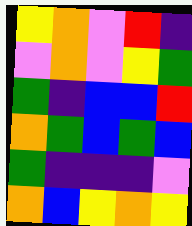[["yellow", "orange", "violet", "red", "indigo"], ["violet", "orange", "violet", "yellow", "green"], ["green", "indigo", "blue", "blue", "red"], ["orange", "green", "blue", "green", "blue"], ["green", "indigo", "indigo", "indigo", "violet"], ["orange", "blue", "yellow", "orange", "yellow"]]